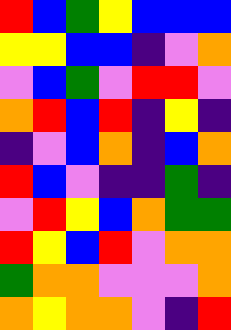[["red", "blue", "green", "yellow", "blue", "blue", "blue"], ["yellow", "yellow", "blue", "blue", "indigo", "violet", "orange"], ["violet", "blue", "green", "violet", "red", "red", "violet"], ["orange", "red", "blue", "red", "indigo", "yellow", "indigo"], ["indigo", "violet", "blue", "orange", "indigo", "blue", "orange"], ["red", "blue", "violet", "indigo", "indigo", "green", "indigo"], ["violet", "red", "yellow", "blue", "orange", "green", "green"], ["red", "yellow", "blue", "red", "violet", "orange", "orange"], ["green", "orange", "orange", "violet", "violet", "violet", "orange"], ["orange", "yellow", "orange", "orange", "violet", "indigo", "red"]]